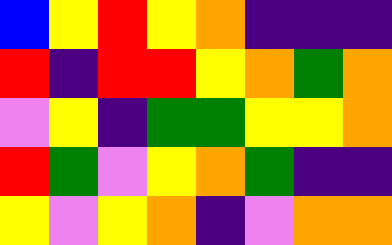[["blue", "yellow", "red", "yellow", "orange", "indigo", "indigo", "indigo"], ["red", "indigo", "red", "red", "yellow", "orange", "green", "orange"], ["violet", "yellow", "indigo", "green", "green", "yellow", "yellow", "orange"], ["red", "green", "violet", "yellow", "orange", "green", "indigo", "indigo"], ["yellow", "violet", "yellow", "orange", "indigo", "violet", "orange", "orange"]]